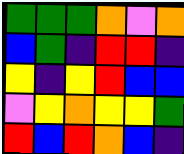[["green", "green", "green", "orange", "violet", "orange"], ["blue", "green", "indigo", "red", "red", "indigo"], ["yellow", "indigo", "yellow", "red", "blue", "blue"], ["violet", "yellow", "orange", "yellow", "yellow", "green"], ["red", "blue", "red", "orange", "blue", "indigo"]]